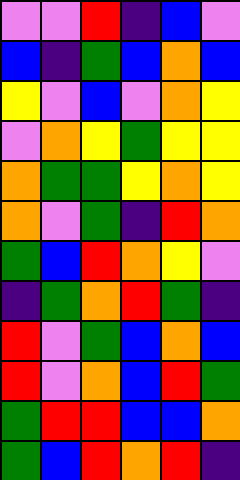[["violet", "violet", "red", "indigo", "blue", "violet"], ["blue", "indigo", "green", "blue", "orange", "blue"], ["yellow", "violet", "blue", "violet", "orange", "yellow"], ["violet", "orange", "yellow", "green", "yellow", "yellow"], ["orange", "green", "green", "yellow", "orange", "yellow"], ["orange", "violet", "green", "indigo", "red", "orange"], ["green", "blue", "red", "orange", "yellow", "violet"], ["indigo", "green", "orange", "red", "green", "indigo"], ["red", "violet", "green", "blue", "orange", "blue"], ["red", "violet", "orange", "blue", "red", "green"], ["green", "red", "red", "blue", "blue", "orange"], ["green", "blue", "red", "orange", "red", "indigo"]]